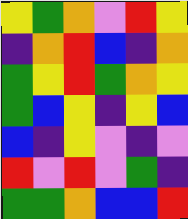[["yellow", "green", "orange", "violet", "red", "yellow"], ["indigo", "orange", "red", "blue", "indigo", "orange"], ["green", "yellow", "red", "green", "orange", "yellow"], ["green", "blue", "yellow", "indigo", "yellow", "blue"], ["blue", "indigo", "yellow", "violet", "indigo", "violet"], ["red", "violet", "red", "violet", "green", "indigo"], ["green", "green", "orange", "blue", "blue", "red"]]